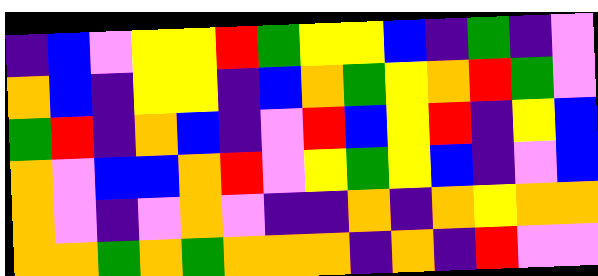[["indigo", "blue", "violet", "yellow", "yellow", "red", "green", "yellow", "yellow", "blue", "indigo", "green", "indigo", "violet"], ["orange", "blue", "indigo", "yellow", "yellow", "indigo", "blue", "orange", "green", "yellow", "orange", "red", "green", "violet"], ["green", "red", "indigo", "orange", "blue", "indigo", "violet", "red", "blue", "yellow", "red", "indigo", "yellow", "blue"], ["orange", "violet", "blue", "blue", "orange", "red", "violet", "yellow", "green", "yellow", "blue", "indigo", "violet", "blue"], ["orange", "violet", "indigo", "violet", "orange", "violet", "indigo", "indigo", "orange", "indigo", "orange", "yellow", "orange", "orange"], ["orange", "orange", "green", "orange", "green", "orange", "orange", "orange", "indigo", "orange", "indigo", "red", "violet", "violet"]]